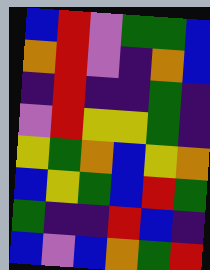[["blue", "red", "violet", "green", "green", "blue"], ["orange", "red", "violet", "indigo", "orange", "blue"], ["indigo", "red", "indigo", "indigo", "green", "indigo"], ["violet", "red", "yellow", "yellow", "green", "indigo"], ["yellow", "green", "orange", "blue", "yellow", "orange"], ["blue", "yellow", "green", "blue", "red", "green"], ["green", "indigo", "indigo", "red", "blue", "indigo"], ["blue", "violet", "blue", "orange", "green", "red"]]